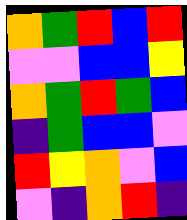[["orange", "green", "red", "blue", "red"], ["violet", "violet", "blue", "blue", "yellow"], ["orange", "green", "red", "green", "blue"], ["indigo", "green", "blue", "blue", "violet"], ["red", "yellow", "orange", "violet", "blue"], ["violet", "indigo", "orange", "red", "indigo"]]